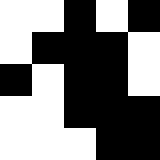[["white", "white", "black", "white", "black"], ["white", "black", "black", "black", "white"], ["black", "white", "black", "black", "white"], ["white", "white", "black", "black", "black"], ["white", "white", "white", "black", "black"]]